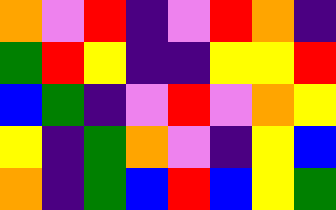[["orange", "violet", "red", "indigo", "violet", "red", "orange", "indigo"], ["green", "red", "yellow", "indigo", "indigo", "yellow", "yellow", "red"], ["blue", "green", "indigo", "violet", "red", "violet", "orange", "yellow"], ["yellow", "indigo", "green", "orange", "violet", "indigo", "yellow", "blue"], ["orange", "indigo", "green", "blue", "red", "blue", "yellow", "green"]]